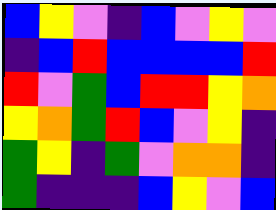[["blue", "yellow", "violet", "indigo", "blue", "violet", "yellow", "violet"], ["indigo", "blue", "red", "blue", "blue", "blue", "blue", "red"], ["red", "violet", "green", "blue", "red", "red", "yellow", "orange"], ["yellow", "orange", "green", "red", "blue", "violet", "yellow", "indigo"], ["green", "yellow", "indigo", "green", "violet", "orange", "orange", "indigo"], ["green", "indigo", "indigo", "indigo", "blue", "yellow", "violet", "blue"]]